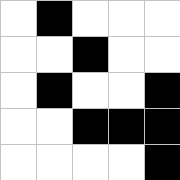[["white", "black", "white", "white", "white"], ["white", "white", "black", "white", "white"], ["white", "black", "white", "white", "black"], ["white", "white", "black", "black", "black"], ["white", "white", "white", "white", "black"]]